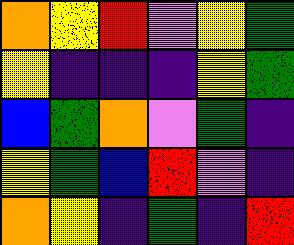[["orange", "yellow", "red", "violet", "yellow", "green"], ["yellow", "indigo", "indigo", "indigo", "yellow", "green"], ["blue", "green", "orange", "violet", "green", "indigo"], ["yellow", "green", "blue", "red", "violet", "indigo"], ["orange", "yellow", "indigo", "green", "indigo", "red"]]